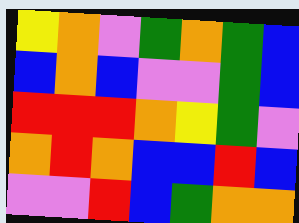[["yellow", "orange", "violet", "green", "orange", "green", "blue"], ["blue", "orange", "blue", "violet", "violet", "green", "blue"], ["red", "red", "red", "orange", "yellow", "green", "violet"], ["orange", "red", "orange", "blue", "blue", "red", "blue"], ["violet", "violet", "red", "blue", "green", "orange", "orange"]]